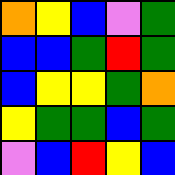[["orange", "yellow", "blue", "violet", "green"], ["blue", "blue", "green", "red", "green"], ["blue", "yellow", "yellow", "green", "orange"], ["yellow", "green", "green", "blue", "green"], ["violet", "blue", "red", "yellow", "blue"]]